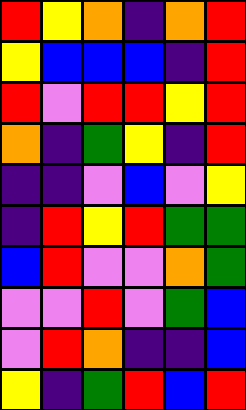[["red", "yellow", "orange", "indigo", "orange", "red"], ["yellow", "blue", "blue", "blue", "indigo", "red"], ["red", "violet", "red", "red", "yellow", "red"], ["orange", "indigo", "green", "yellow", "indigo", "red"], ["indigo", "indigo", "violet", "blue", "violet", "yellow"], ["indigo", "red", "yellow", "red", "green", "green"], ["blue", "red", "violet", "violet", "orange", "green"], ["violet", "violet", "red", "violet", "green", "blue"], ["violet", "red", "orange", "indigo", "indigo", "blue"], ["yellow", "indigo", "green", "red", "blue", "red"]]